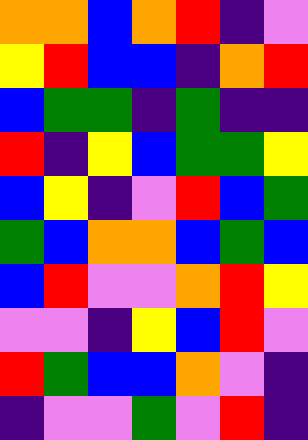[["orange", "orange", "blue", "orange", "red", "indigo", "violet"], ["yellow", "red", "blue", "blue", "indigo", "orange", "red"], ["blue", "green", "green", "indigo", "green", "indigo", "indigo"], ["red", "indigo", "yellow", "blue", "green", "green", "yellow"], ["blue", "yellow", "indigo", "violet", "red", "blue", "green"], ["green", "blue", "orange", "orange", "blue", "green", "blue"], ["blue", "red", "violet", "violet", "orange", "red", "yellow"], ["violet", "violet", "indigo", "yellow", "blue", "red", "violet"], ["red", "green", "blue", "blue", "orange", "violet", "indigo"], ["indigo", "violet", "violet", "green", "violet", "red", "indigo"]]